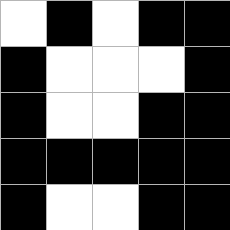[["white", "black", "white", "black", "black"], ["black", "white", "white", "white", "black"], ["black", "white", "white", "black", "black"], ["black", "black", "black", "black", "black"], ["black", "white", "white", "black", "black"]]